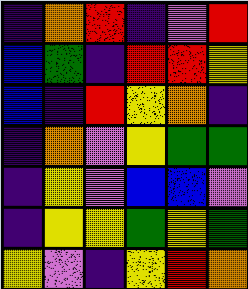[["indigo", "orange", "red", "indigo", "violet", "red"], ["blue", "green", "indigo", "red", "red", "yellow"], ["blue", "indigo", "red", "yellow", "orange", "indigo"], ["indigo", "orange", "violet", "yellow", "green", "green"], ["indigo", "yellow", "violet", "blue", "blue", "violet"], ["indigo", "yellow", "yellow", "green", "yellow", "green"], ["yellow", "violet", "indigo", "yellow", "red", "orange"]]